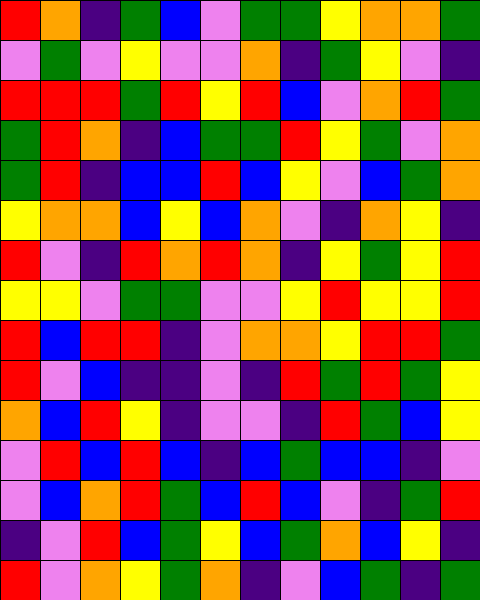[["red", "orange", "indigo", "green", "blue", "violet", "green", "green", "yellow", "orange", "orange", "green"], ["violet", "green", "violet", "yellow", "violet", "violet", "orange", "indigo", "green", "yellow", "violet", "indigo"], ["red", "red", "red", "green", "red", "yellow", "red", "blue", "violet", "orange", "red", "green"], ["green", "red", "orange", "indigo", "blue", "green", "green", "red", "yellow", "green", "violet", "orange"], ["green", "red", "indigo", "blue", "blue", "red", "blue", "yellow", "violet", "blue", "green", "orange"], ["yellow", "orange", "orange", "blue", "yellow", "blue", "orange", "violet", "indigo", "orange", "yellow", "indigo"], ["red", "violet", "indigo", "red", "orange", "red", "orange", "indigo", "yellow", "green", "yellow", "red"], ["yellow", "yellow", "violet", "green", "green", "violet", "violet", "yellow", "red", "yellow", "yellow", "red"], ["red", "blue", "red", "red", "indigo", "violet", "orange", "orange", "yellow", "red", "red", "green"], ["red", "violet", "blue", "indigo", "indigo", "violet", "indigo", "red", "green", "red", "green", "yellow"], ["orange", "blue", "red", "yellow", "indigo", "violet", "violet", "indigo", "red", "green", "blue", "yellow"], ["violet", "red", "blue", "red", "blue", "indigo", "blue", "green", "blue", "blue", "indigo", "violet"], ["violet", "blue", "orange", "red", "green", "blue", "red", "blue", "violet", "indigo", "green", "red"], ["indigo", "violet", "red", "blue", "green", "yellow", "blue", "green", "orange", "blue", "yellow", "indigo"], ["red", "violet", "orange", "yellow", "green", "orange", "indigo", "violet", "blue", "green", "indigo", "green"]]